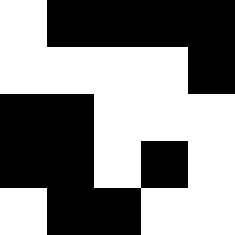[["white", "black", "black", "black", "black"], ["white", "white", "white", "white", "black"], ["black", "black", "white", "white", "white"], ["black", "black", "white", "black", "white"], ["white", "black", "black", "white", "white"]]